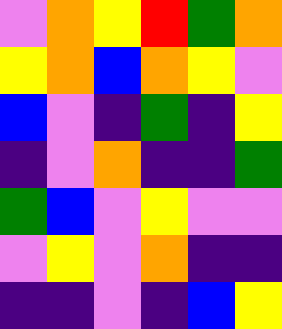[["violet", "orange", "yellow", "red", "green", "orange"], ["yellow", "orange", "blue", "orange", "yellow", "violet"], ["blue", "violet", "indigo", "green", "indigo", "yellow"], ["indigo", "violet", "orange", "indigo", "indigo", "green"], ["green", "blue", "violet", "yellow", "violet", "violet"], ["violet", "yellow", "violet", "orange", "indigo", "indigo"], ["indigo", "indigo", "violet", "indigo", "blue", "yellow"]]